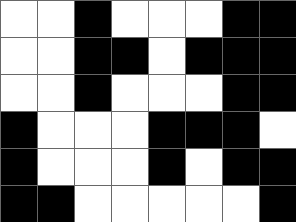[["white", "white", "black", "white", "white", "white", "black", "black"], ["white", "white", "black", "black", "white", "black", "black", "black"], ["white", "white", "black", "white", "white", "white", "black", "black"], ["black", "white", "white", "white", "black", "black", "black", "white"], ["black", "white", "white", "white", "black", "white", "black", "black"], ["black", "black", "white", "white", "white", "white", "white", "black"]]